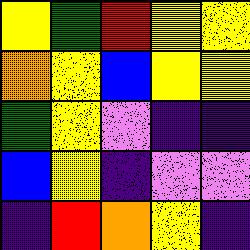[["yellow", "green", "red", "yellow", "yellow"], ["orange", "yellow", "blue", "yellow", "yellow"], ["green", "yellow", "violet", "indigo", "indigo"], ["blue", "yellow", "indigo", "violet", "violet"], ["indigo", "red", "orange", "yellow", "indigo"]]